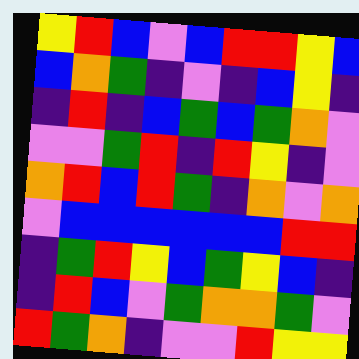[["yellow", "red", "blue", "violet", "blue", "red", "red", "yellow", "blue"], ["blue", "orange", "green", "indigo", "violet", "indigo", "blue", "yellow", "indigo"], ["indigo", "red", "indigo", "blue", "green", "blue", "green", "orange", "violet"], ["violet", "violet", "green", "red", "indigo", "red", "yellow", "indigo", "violet"], ["orange", "red", "blue", "red", "green", "indigo", "orange", "violet", "orange"], ["violet", "blue", "blue", "blue", "blue", "blue", "blue", "red", "red"], ["indigo", "green", "red", "yellow", "blue", "green", "yellow", "blue", "indigo"], ["indigo", "red", "blue", "violet", "green", "orange", "orange", "green", "violet"], ["red", "green", "orange", "indigo", "violet", "violet", "red", "yellow", "yellow"]]